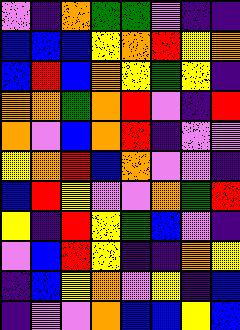[["violet", "indigo", "orange", "green", "green", "violet", "indigo", "indigo"], ["blue", "blue", "blue", "yellow", "orange", "red", "yellow", "orange"], ["blue", "red", "blue", "orange", "yellow", "green", "yellow", "indigo"], ["orange", "orange", "green", "orange", "red", "violet", "indigo", "red"], ["orange", "violet", "blue", "orange", "red", "indigo", "violet", "violet"], ["yellow", "orange", "red", "blue", "orange", "violet", "violet", "indigo"], ["blue", "red", "yellow", "violet", "violet", "orange", "green", "red"], ["yellow", "indigo", "red", "yellow", "green", "blue", "violet", "indigo"], ["violet", "blue", "red", "yellow", "indigo", "indigo", "orange", "yellow"], ["indigo", "blue", "yellow", "orange", "violet", "yellow", "indigo", "blue"], ["indigo", "violet", "violet", "orange", "blue", "blue", "yellow", "blue"]]